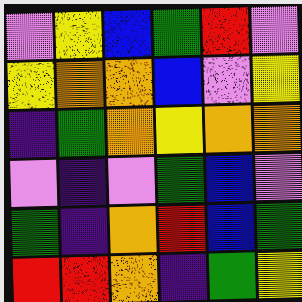[["violet", "yellow", "blue", "green", "red", "violet"], ["yellow", "orange", "orange", "blue", "violet", "yellow"], ["indigo", "green", "orange", "yellow", "orange", "orange"], ["violet", "indigo", "violet", "green", "blue", "violet"], ["green", "indigo", "orange", "red", "blue", "green"], ["red", "red", "orange", "indigo", "green", "yellow"]]